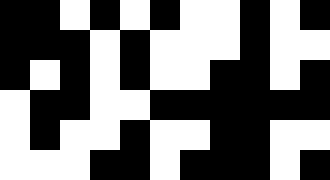[["black", "black", "white", "black", "white", "black", "white", "white", "black", "white", "black"], ["black", "black", "black", "white", "black", "white", "white", "white", "black", "white", "white"], ["black", "white", "black", "white", "black", "white", "white", "black", "black", "white", "black"], ["white", "black", "black", "white", "white", "black", "black", "black", "black", "black", "black"], ["white", "black", "white", "white", "black", "white", "white", "black", "black", "white", "white"], ["white", "white", "white", "black", "black", "white", "black", "black", "black", "white", "black"]]